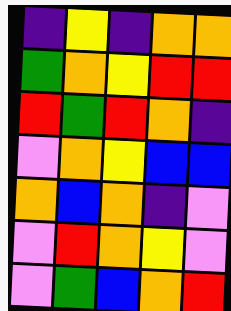[["indigo", "yellow", "indigo", "orange", "orange"], ["green", "orange", "yellow", "red", "red"], ["red", "green", "red", "orange", "indigo"], ["violet", "orange", "yellow", "blue", "blue"], ["orange", "blue", "orange", "indigo", "violet"], ["violet", "red", "orange", "yellow", "violet"], ["violet", "green", "blue", "orange", "red"]]